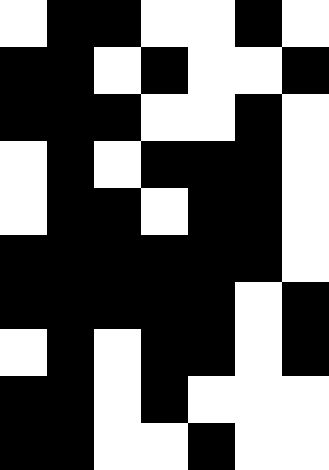[["white", "black", "black", "white", "white", "black", "white"], ["black", "black", "white", "black", "white", "white", "black"], ["black", "black", "black", "white", "white", "black", "white"], ["white", "black", "white", "black", "black", "black", "white"], ["white", "black", "black", "white", "black", "black", "white"], ["black", "black", "black", "black", "black", "black", "white"], ["black", "black", "black", "black", "black", "white", "black"], ["white", "black", "white", "black", "black", "white", "black"], ["black", "black", "white", "black", "white", "white", "white"], ["black", "black", "white", "white", "black", "white", "white"]]